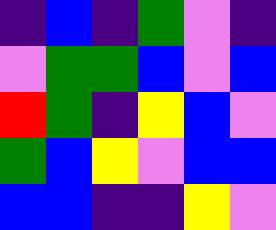[["indigo", "blue", "indigo", "green", "violet", "indigo"], ["violet", "green", "green", "blue", "violet", "blue"], ["red", "green", "indigo", "yellow", "blue", "violet"], ["green", "blue", "yellow", "violet", "blue", "blue"], ["blue", "blue", "indigo", "indigo", "yellow", "violet"]]